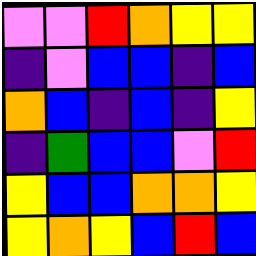[["violet", "violet", "red", "orange", "yellow", "yellow"], ["indigo", "violet", "blue", "blue", "indigo", "blue"], ["orange", "blue", "indigo", "blue", "indigo", "yellow"], ["indigo", "green", "blue", "blue", "violet", "red"], ["yellow", "blue", "blue", "orange", "orange", "yellow"], ["yellow", "orange", "yellow", "blue", "red", "blue"]]